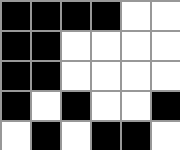[["black", "black", "black", "black", "white", "white"], ["black", "black", "white", "white", "white", "white"], ["black", "black", "white", "white", "white", "white"], ["black", "white", "black", "white", "white", "black"], ["white", "black", "white", "black", "black", "white"]]